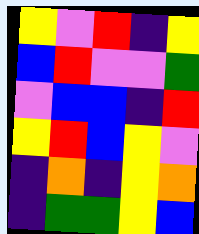[["yellow", "violet", "red", "indigo", "yellow"], ["blue", "red", "violet", "violet", "green"], ["violet", "blue", "blue", "indigo", "red"], ["yellow", "red", "blue", "yellow", "violet"], ["indigo", "orange", "indigo", "yellow", "orange"], ["indigo", "green", "green", "yellow", "blue"]]